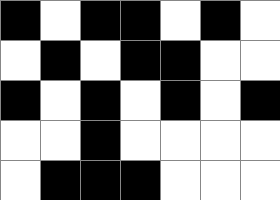[["black", "white", "black", "black", "white", "black", "white"], ["white", "black", "white", "black", "black", "white", "white"], ["black", "white", "black", "white", "black", "white", "black"], ["white", "white", "black", "white", "white", "white", "white"], ["white", "black", "black", "black", "white", "white", "white"]]